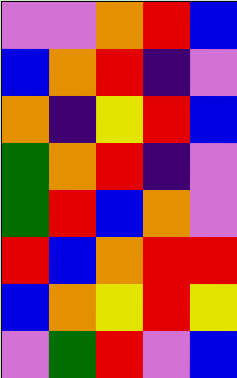[["violet", "violet", "orange", "red", "blue"], ["blue", "orange", "red", "indigo", "violet"], ["orange", "indigo", "yellow", "red", "blue"], ["green", "orange", "red", "indigo", "violet"], ["green", "red", "blue", "orange", "violet"], ["red", "blue", "orange", "red", "red"], ["blue", "orange", "yellow", "red", "yellow"], ["violet", "green", "red", "violet", "blue"]]